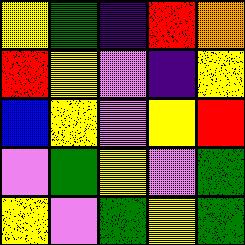[["yellow", "green", "indigo", "red", "orange"], ["red", "yellow", "violet", "indigo", "yellow"], ["blue", "yellow", "violet", "yellow", "red"], ["violet", "green", "yellow", "violet", "green"], ["yellow", "violet", "green", "yellow", "green"]]